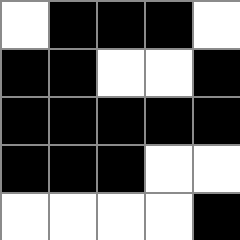[["white", "black", "black", "black", "white"], ["black", "black", "white", "white", "black"], ["black", "black", "black", "black", "black"], ["black", "black", "black", "white", "white"], ["white", "white", "white", "white", "black"]]